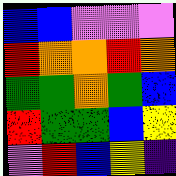[["blue", "blue", "violet", "violet", "violet"], ["red", "orange", "orange", "red", "orange"], ["green", "green", "orange", "green", "blue"], ["red", "green", "green", "blue", "yellow"], ["violet", "red", "blue", "yellow", "indigo"]]